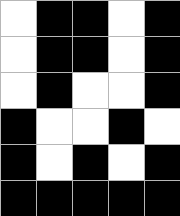[["white", "black", "black", "white", "black"], ["white", "black", "black", "white", "black"], ["white", "black", "white", "white", "black"], ["black", "white", "white", "black", "white"], ["black", "white", "black", "white", "black"], ["black", "black", "black", "black", "black"]]